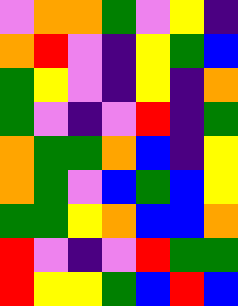[["violet", "orange", "orange", "green", "violet", "yellow", "indigo"], ["orange", "red", "violet", "indigo", "yellow", "green", "blue"], ["green", "yellow", "violet", "indigo", "yellow", "indigo", "orange"], ["green", "violet", "indigo", "violet", "red", "indigo", "green"], ["orange", "green", "green", "orange", "blue", "indigo", "yellow"], ["orange", "green", "violet", "blue", "green", "blue", "yellow"], ["green", "green", "yellow", "orange", "blue", "blue", "orange"], ["red", "violet", "indigo", "violet", "red", "green", "green"], ["red", "yellow", "yellow", "green", "blue", "red", "blue"]]